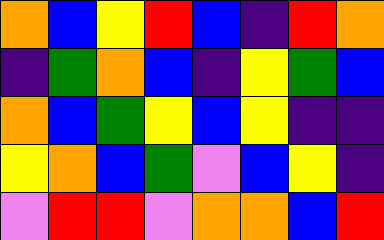[["orange", "blue", "yellow", "red", "blue", "indigo", "red", "orange"], ["indigo", "green", "orange", "blue", "indigo", "yellow", "green", "blue"], ["orange", "blue", "green", "yellow", "blue", "yellow", "indigo", "indigo"], ["yellow", "orange", "blue", "green", "violet", "blue", "yellow", "indigo"], ["violet", "red", "red", "violet", "orange", "orange", "blue", "red"]]